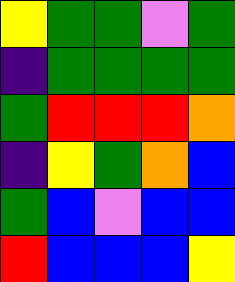[["yellow", "green", "green", "violet", "green"], ["indigo", "green", "green", "green", "green"], ["green", "red", "red", "red", "orange"], ["indigo", "yellow", "green", "orange", "blue"], ["green", "blue", "violet", "blue", "blue"], ["red", "blue", "blue", "blue", "yellow"]]